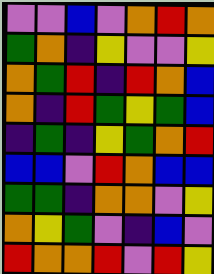[["violet", "violet", "blue", "violet", "orange", "red", "orange"], ["green", "orange", "indigo", "yellow", "violet", "violet", "yellow"], ["orange", "green", "red", "indigo", "red", "orange", "blue"], ["orange", "indigo", "red", "green", "yellow", "green", "blue"], ["indigo", "green", "indigo", "yellow", "green", "orange", "red"], ["blue", "blue", "violet", "red", "orange", "blue", "blue"], ["green", "green", "indigo", "orange", "orange", "violet", "yellow"], ["orange", "yellow", "green", "violet", "indigo", "blue", "violet"], ["red", "orange", "orange", "red", "violet", "red", "yellow"]]